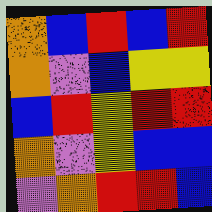[["orange", "blue", "red", "blue", "red"], ["orange", "violet", "blue", "yellow", "yellow"], ["blue", "red", "yellow", "red", "red"], ["orange", "violet", "yellow", "blue", "blue"], ["violet", "orange", "red", "red", "blue"]]